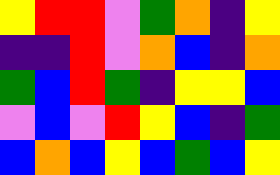[["yellow", "red", "red", "violet", "green", "orange", "indigo", "yellow"], ["indigo", "indigo", "red", "violet", "orange", "blue", "indigo", "orange"], ["green", "blue", "red", "green", "indigo", "yellow", "yellow", "blue"], ["violet", "blue", "violet", "red", "yellow", "blue", "indigo", "green"], ["blue", "orange", "blue", "yellow", "blue", "green", "blue", "yellow"]]